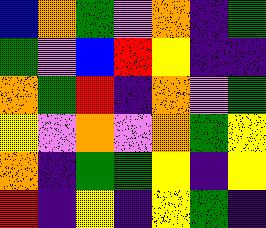[["blue", "orange", "green", "violet", "orange", "indigo", "green"], ["green", "violet", "blue", "red", "yellow", "indigo", "indigo"], ["orange", "green", "red", "indigo", "orange", "violet", "green"], ["yellow", "violet", "orange", "violet", "orange", "green", "yellow"], ["orange", "indigo", "green", "green", "yellow", "indigo", "yellow"], ["red", "indigo", "yellow", "indigo", "yellow", "green", "indigo"]]